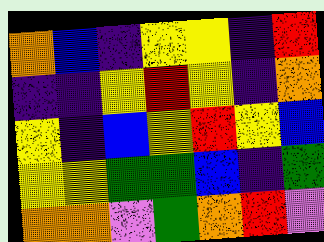[["orange", "blue", "indigo", "yellow", "yellow", "indigo", "red"], ["indigo", "indigo", "yellow", "red", "yellow", "indigo", "orange"], ["yellow", "indigo", "blue", "yellow", "red", "yellow", "blue"], ["yellow", "yellow", "green", "green", "blue", "indigo", "green"], ["orange", "orange", "violet", "green", "orange", "red", "violet"]]